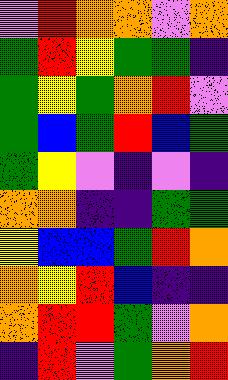[["violet", "red", "orange", "orange", "violet", "orange"], ["green", "red", "yellow", "green", "green", "indigo"], ["green", "yellow", "green", "orange", "red", "violet"], ["green", "blue", "green", "red", "blue", "green"], ["green", "yellow", "violet", "indigo", "violet", "indigo"], ["orange", "orange", "indigo", "indigo", "green", "green"], ["yellow", "blue", "blue", "green", "red", "orange"], ["orange", "yellow", "red", "blue", "indigo", "indigo"], ["orange", "red", "red", "green", "violet", "orange"], ["indigo", "red", "violet", "green", "orange", "red"]]